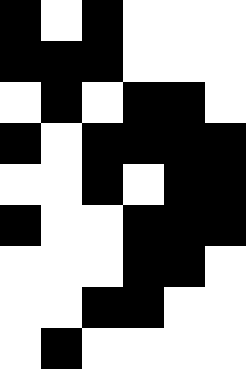[["black", "white", "black", "white", "white", "white"], ["black", "black", "black", "white", "white", "white"], ["white", "black", "white", "black", "black", "white"], ["black", "white", "black", "black", "black", "black"], ["white", "white", "black", "white", "black", "black"], ["black", "white", "white", "black", "black", "black"], ["white", "white", "white", "black", "black", "white"], ["white", "white", "black", "black", "white", "white"], ["white", "black", "white", "white", "white", "white"]]